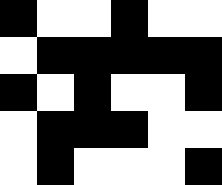[["black", "white", "white", "black", "white", "white"], ["white", "black", "black", "black", "black", "black"], ["black", "white", "black", "white", "white", "black"], ["white", "black", "black", "black", "white", "white"], ["white", "black", "white", "white", "white", "black"]]